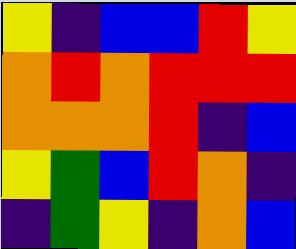[["yellow", "indigo", "blue", "blue", "red", "yellow"], ["orange", "red", "orange", "red", "red", "red"], ["orange", "orange", "orange", "red", "indigo", "blue"], ["yellow", "green", "blue", "red", "orange", "indigo"], ["indigo", "green", "yellow", "indigo", "orange", "blue"]]